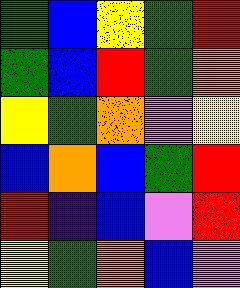[["green", "blue", "yellow", "green", "red"], ["green", "blue", "red", "green", "orange"], ["yellow", "green", "orange", "violet", "yellow"], ["blue", "orange", "blue", "green", "red"], ["red", "indigo", "blue", "violet", "red"], ["yellow", "green", "orange", "blue", "violet"]]